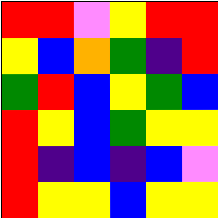[["red", "red", "violet", "yellow", "red", "red"], ["yellow", "blue", "orange", "green", "indigo", "red"], ["green", "red", "blue", "yellow", "green", "blue"], ["red", "yellow", "blue", "green", "yellow", "yellow"], ["red", "indigo", "blue", "indigo", "blue", "violet"], ["red", "yellow", "yellow", "blue", "yellow", "yellow"]]